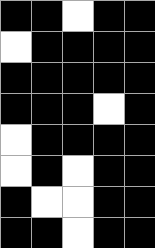[["black", "black", "white", "black", "black"], ["white", "black", "black", "black", "black"], ["black", "black", "black", "black", "black"], ["black", "black", "black", "white", "black"], ["white", "black", "black", "black", "black"], ["white", "black", "white", "black", "black"], ["black", "white", "white", "black", "black"], ["black", "black", "white", "black", "black"]]